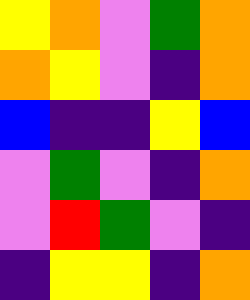[["yellow", "orange", "violet", "green", "orange"], ["orange", "yellow", "violet", "indigo", "orange"], ["blue", "indigo", "indigo", "yellow", "blue"], ["violet", "green", "violet", "indigo", "orange"], ["violet", "red", "green", "violet", "indigo"], ["indigo", "yellow", "yellow", "indigo", "orange"]]